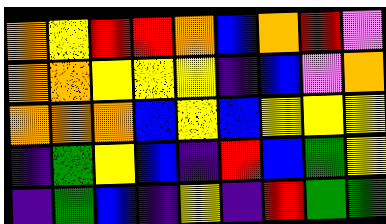[["orange", "yellow", "red", "red", "orange", "blue", "orange", "red", "violet"], ["orange", "orange", "yellow", "yellow", "yellow", "indigo", "blue", "violet", "orange"], ["orange", "orange", "orange", "blue", "yellow", "blue", "yellow", "yellow", "yellow"], ["indigo", "green", "yellow", "blue", "indigo", "red", "blue", "green", "yellow"], ["indigo", "green", "blue", "indigo", "yellow", "indigo", "red", "green", "green"]]